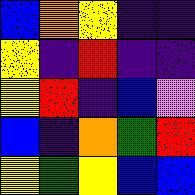[["blue", "orange", "yellow", "indigo", "indigo"], ["yellow", "indigo", "red", "indigo", "indigo"], ["yellow", "red", "indigo", "blue", "violet"], ["blue", "indigo", "orange", "green", "red"], ["yellow", "green", "yellow", "blue", "blue"]]